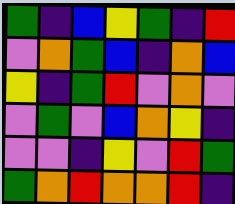[["green", "indigo", "blue", "yellow", "green", "indigo", "red"], ["violet", "orange", "green", "blue", "indigo", "orange", "blue"], ["yellow", "indigo", "green", "red", "violet", "orange", "violet"], ["violet", "green", "violet", "blue", "orange", "yellow", "indigo"], ["violet", "violet", "indigo", "yellow", "violet", "red", "green"], ["green", "orange", "red", "orange", "orange", "red", "indigo"]]